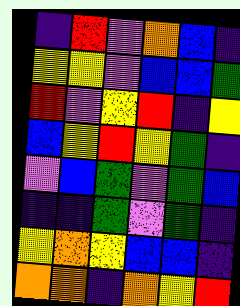[["indigo", "red", "violet", "orange", "blue", "indigo"], ["yellow", "yellow", "violet", "blue", "blue", "green"], ["red", "violet", "yellow", "red", "indigo", "yellow"], ["blue", "yellow", "red", "yellow", "green", "indigo"], ["violet", "blue", "green", "violet", "green", "blue"], ["indigo", "indigo", "green", "violet", "green", "indigo"], ["yellow", "orange", "yellow", "blue", "blue", "indigo"], ["orange", "orange", "indigo", "orange", "yellow", "red"]]